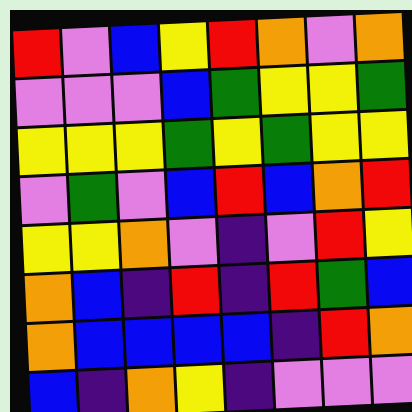[["red", "violet", "blue", "yellow", "red", "orange", "violet", "orange"], ["violet", "violet", "violet", "blue", "green", "yellow", "yellow", "green"], ["yellow", "yellow", "yellow", "green", "yellow", "green", "yellow", "yellow"], ["violet", "green", "violet", "blue", "red", "blue", "orange", "red"], ["yellow", "yellow", "orange", "violet", "indigo", "violet", "red", "yellow"], ["orange", "blue", "indigo", "red", "indigo", "red", "green", "blue"], ["orange", "blue", "blue", "blue", "blue", "indigo", "red", "orange"], ["blue", "indigo", "orange", "yellow", "indigo", "violet", "violet", "violet"]]